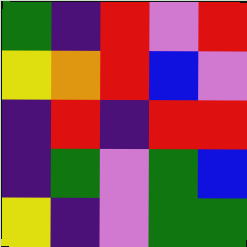[["green", "indigo", "red", "violet", "red"], ["yellow", "orange", "red", "blue", "violet"], ["indigo", "red", "indigo", "red", "red"], ["indigo", "green", "violet", "green", "blue"], ["yellow", "indigo", "violet", "green", "green"]]